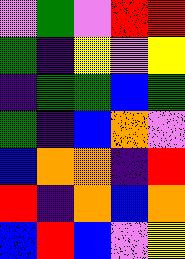[["violet", "green", "violet", "red", "red"], ["green", "indigo", "yellow", "violet", "yellow"], ["indigo", "green", "green", "blue", "green"], ["green", "indigo", "blue", "orange", "violet"], ["blue", "orange", "orange", "indigo", "red"], ["red", "indigo", "orange", "blue", "orange"], ["blue", "red", "blue", "violet", "yellow"]]